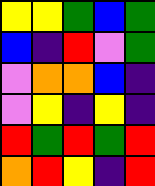[["yellow", "yellow", "green", "blue", "green"], ["blue", "indigo", "red", "violet", "green"], ["violet", "orange", "orange", "blue", "indigo"], ["violet", "yellow", "indigo", "yellow", "indigo"], ["red", "green", "red", "green", "red"], ["orange", "red", "yellow", "indigo", "red"]]